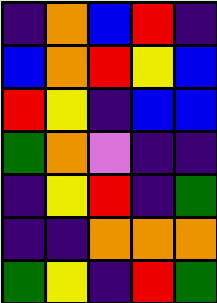[["indigo", "orange", "blue", "red", "indigo"], ["blue", "orange", "red", "yellow", "blue"], ["red", "yellow", "indigo", "blue", "blue"], ["green", "orange", "violet", "indigo", "indigo"], ["indigo", "yellow", "red", "indigo", "green"], ["indigo", "indigo", "orange", "orange", "orange"], ["green", "yellow", "indigo", "red", "green"]]